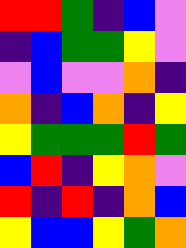[["red", "red", "green", "indigo", "blue", "violet"], ["indigo", "blue", "green", "green", "yellow", "violet"], ["violet", "blue", "violet", "violet", "orange", "indigo"], ["orange", "indigo", "blue", "orange", "indigo", "yellow"], ["yellow", "green", "green", "green", "red", "green"], ["blue", "red", "indigo", "yellow", "orange", "violet"], ["red", "indigo", "red", "indigo", "orange", "blue"], ["yellow", "blue", "blue", "yellow", "green", "orange"]]